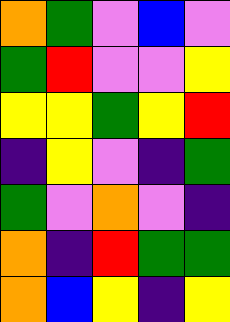[["orange", "green", "violet", "blue", "violet"], ["green", "red", "violet", "violet", "yellow"], ["yellow", "yellow", "green", "yellow", "red"], ["indigo", "yellow", "violet", "indigo", "green"], ["green", "violet", "orange", "violet", "indigo"], ["orange", "indigo", "red", "green", "green"], ["orange", "blue", "yellow", "indigo", "yellow"]]